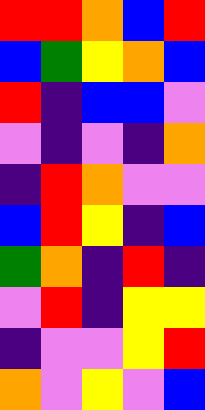[["red", "red", "orange", "blue", "red"], ["blue", "green", "yellow", "orange", "blue"], ["red", "indigo", "blue", "blue", "violet"], ["violet", "indigo", "violet", "indigo", "orange"], ["indigo", "red", "orange", "violet", "violet"], ["blue", "red", "yellow", "indigo", "blue"], ["green", "orange", "indigo", "red", "indigo"], ["violet", "red", "indigo", "yellow", "yellow"], ["indigo", "violet", "violet", "yellow", "red"], ["orange", "violet", "yellow", "violet", "blue"]]